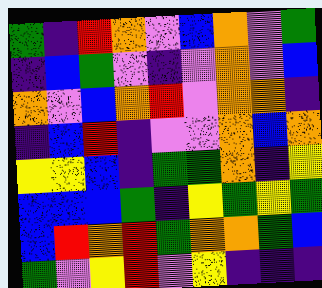[["green", "indigo", "red", "orange", "violet", "blue", "orange", "violet", "green"], ["indigo", "blue", "green", "violet", "indigo", "violet", "orange", "violet", "blue"], ["orange", "violet", "blue", "orange", "red", "violet", "orange", "orange", "indigo"], ["indigo", "blue", "red", "indigo", "violet", "violet", "orange", "blue", "orange"], ["yellow", "yellow", "blue", "indigo", "green", "green", "orange", "indigo", "yellow"], ["blue", "blue", "blue", "green", "indigo", "yellow", "green", "yellow", "green"], ["blue", "red", "orange", "red", "green", "orange", "orange", "green", "blue"], ["green", "violet", "yellow", "red", "violet", "yellow", "indigo", "indigo", "indigo"]]